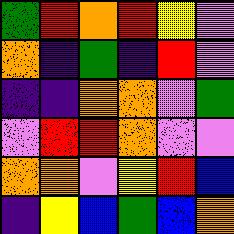[["green", "red", "orange", "red", "yellow", "violet"], ["orange", "indigo", "green", "indigo", "red", "violet"], ["indigo", "indigo", "orange", "orange", "violet", "green"], ["violet", "red", "red", "orange", "violet", "violet"], ["orange", "orange", "violet", "yellow", "red", "blue"], ["indigo", "yellow", "blue", "green", "blue", "orange"]]